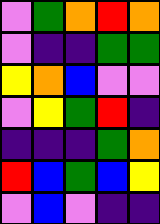[["violet", "green", "orange", "red", "orange"], ["violet", "indigo", "indigo", "green", "green"], ["yellow", "orange", "blue", "violet", "violet"], ["violet", "yellow", "green", "red", "indigo"], ["indigo", "indigo", "indigo", "green", "orange"], ["red", "blue", "green", "blue", "yellow"], ["violet", "blue", "violet", "indigo", "indigo"]]